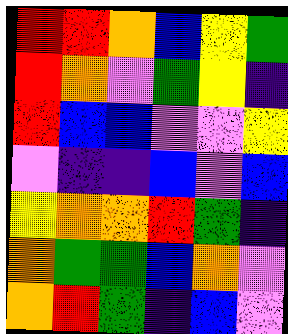[["red", "red", "orange", "blue", "yellow", "green"], ["red", "orange", "violet", "green", "yellow", "indigo"], ["red", "blue", "blue", "violet", "violet", "yellow"], ["violet", "indigo", "indigo", "blue", "violet", "blue"], ["yellow", "orange", "orange", "red", "green", "indigo"], ["orange", "green", "green", "blue", "orange", "violet"], ["orange", "red", "green", "indigo", "blue", "violet"]]